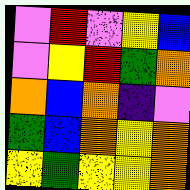[["violet", "red", "violet", "yellow", "blue"], ["violet", "yellow", "red", "green", "orange"], ["orange", "blue", "orange", "indigo", "violet"], ["green", "blue", "orange", "yellow", "orange"], ["yellow", "green", "yellow", "yellow", "orange"]]